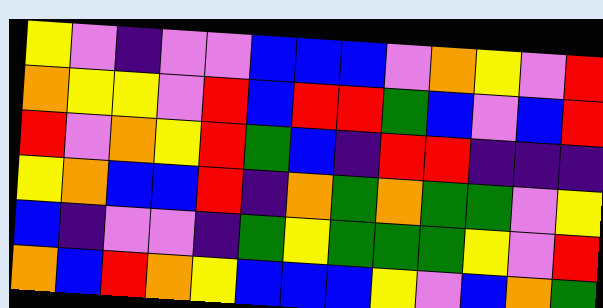[["yellow", "violet", "indigo", "violet", "violet", "blue", "blue", "blue", "violet", "orange", "yellow", "violet", "red"], ["orange", "yellow", "yellow", "violet", "red", "blue", "red", "red", "green", "blue", "violet", "blue", "red"], ["red", "violet", "orange", "yellow", "red", "green", "blue", "indigo", "red", "red", "indigo", "indigo", "indigo"], ["yellow", "orange", "blue", "blue", "red", "indigo", "orange", "green", "orange", "green", "green", "violet", "yellow"], ["blue", "indigo", "violet", "violet", "indigo", "green", "yellow", "green", "green", "green", "yellow", "violet", "red"], ["orange", "blue", "red", "orange", "yellow", "blue", "blue", "blue", "yellow", "violet", "blue", "orange", "green"]]